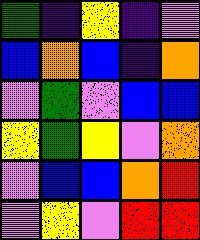[["green", "indigo", "yellow", "indigo", "violet"], ["blue", "orange", "blue", "indigo", "orange"], ["violet", "green", "violet", "blue", "blue"], ["yellow", "green", "yellow", "violet", "orange"], ["violet", "blue", "blue", "orange", "red"], ["violet", "yellow", "violet", "red", "red"]]